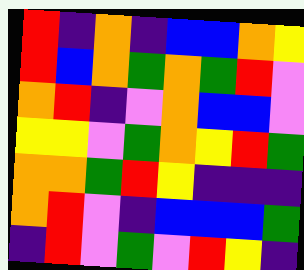[["red", "indigo", "orange", "indigo", "blue", "blue", "orange", "yellow"], ["red", "blue", "orange", "green", "orange", "green", "red", "violet"], ["orange", "red", "indigo", "violet", "orange", "blue", "blue", "violet"], ["yellow", "yellow", "violet", "green", "orange", "yellow", "red", "green"], ["orange", "orange", "green", "red", "yellow", "indigo", "indigo", "indigo"], ["orange", "red", "violet", "indigo", "blue", "blue", "blue", "green"], ["indigo", "red", "violet", "green", "violet", "red", "yellow", "indigo"]]